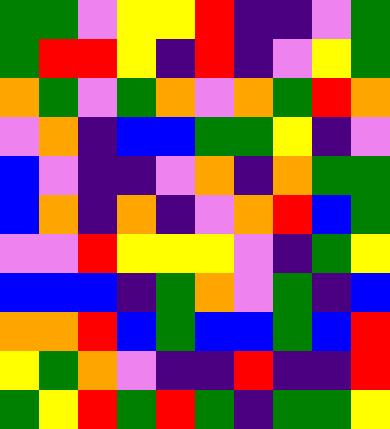[["green", "green", "violet", "yellow", "yellow", "red", "indigo", "indigo", "violet", "green"], ["green", "red", "red", "yellow", "indigo", "red", "indigo", "violet", "yellow", "green"], ["orange", "green", "violet", "green", "orange", "violet", "orange", "green", "red", "orange"], ["violet", "orange", "indigo", "blue", "blue", "green", "green", "yellow", "indigo", "violet"], ["blue", "violet", "indigo", "indigo", "violet", "orange", "indigo", "orange", "green", "green"], ["blue", "orange", "indigo", "orange", "indigo", "violet", "orange", "red", "blue", "green"], ["violet", "violet", "red", "yellow", "yellow", "yellow", "violet", "indigo", "green", "yellow"], ["blue", "blue", "blue", "indigo", "green", "orange", "violet", "green", "indigo", "blue"], ["orange", "orange", "red", "blue", "green", "blue", "blue", "green", "blue", "red"], ["yellow", "green", "orange", "violet", "indigo", "indigo", "red", "indigo", "indigo", "red"], ["green", "yellow", "red", "green", "red", "green", "indigo", "green", "green", "yellow"]]